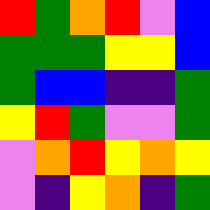[["red", "green", "orange", "red", "violet", "blue"], ["green", "green", "green", "yellow", "yellow", "blue"], ["green", "blue", "blue", "indigo", "indigo", "green"], ["yellow", "red", "green", "violet", "violet", "green"], ["violet", "orange", "red", "yellow", "orange", "yellow"], ["violet", "indigo", "yellow", "orange", "indigo", "green"]]